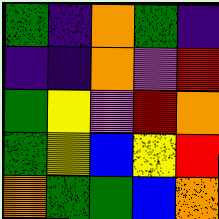[["green", "indigo", "orange", "green", "indigo"], ["indigo", "indigo", "orange", "violet", "red"], ["green", "yellow", "violet", "red", "orange"], ["green", "yellow", "blue", "yellow", "red"], ["orange", "green", "green", "blue", "orange"]]